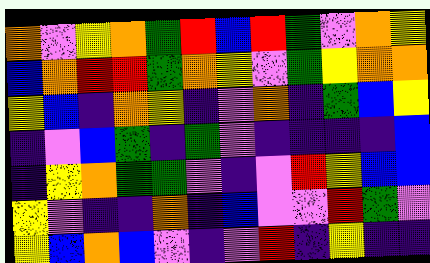[["orange", "violet", "yellow", "orange", "green", "red", "blue", "red", "green", "violet", "orange", "yellow"], ["blue", "orange", "red", "red", "green", "orange", "yellow", "violet", "green", "yellow", "orange", "orange"], ["yellow", "blue", "indigo", "orange", "yellow", "indigo", "violet", "orange", "indigo", "green", "blue", "yellow"], ["indigo", "violet", "blue", "green", "indigo", "green", "violet", "indigo", "indigo", "indigo", "indigo", "blue"], ["indigo", "yellow", "orange", "green", "green", "violet", "indigo", "violet", "red", "yellow", "blue", "blue"], ["yellow", "violet", "indigo", "indigo", "orange", "indigo", "blue", "violet", "violet", "red", "green", "violet"], ["yellow", "blue", "orange", "blue", "violet", "indigo", "violet", "red", "indigo", "yellow", "indigo", "indigo"]]